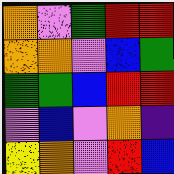[["orange", "violet", "green", "red", "red"], ["orange", "orange", "violet", "blue", "green"], ["green", "green", "blue", "red", "red"], ["violet", "blue", "violet", "orange", "indigo"], ["yellow", "orange", "violet", "red", "blue"]]